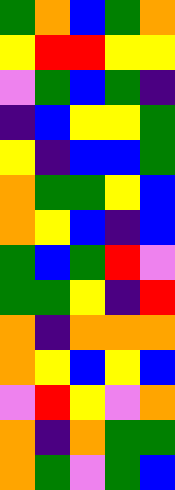[["green", "orange", "blue", "green", "orange"], ["yellow", "red", "red", "yellow", "yellow"], ["violet", "green", "blue", "green", "indigo"], ["indigo", "blue", "yellow", "yellow", "green"], ["yellow", "indigo", "blue", "blue", "green"], ["orange", "green", "green", "yellow", "blue"], ["orange", "yellow", "blue", "indigo", "blue"], ["green", "blue", "green", "red", "violet"], ["green", "green", "yellow", "indigo", "red"], ["orange", "indigo", "orange", "orange", "orange"], ["orange", "yellow", "blue", "yellow", "blue"], ["violet", "red", "yellow", "violet", "orange"], ["orange", "indigo", "orange", "green", "green"], ["orange", "green", "violet", "green", "blue"]]